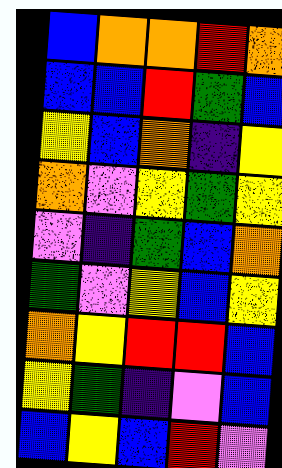[["blue", "orange", "orange", "red", "orange"], ["blue", "blue", "red", "green", "blue"], ["yellow", "blue", "orange", "indigo", "yellow"], ["orange", "violet", "yellow", "green", "yellow"], ["violet", "indigo", "green", "blue", "orange"], ["green", "violet", "yellow", "blue", "yellow"], ["orange", "yellow", "red", "red", "blue"], ["yellow", "green", "indigo", "violet", "blue"], ["blue", "yellow", "blue", "red", "violet"]]